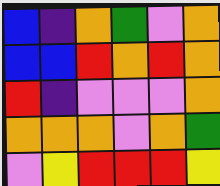[["blue", "indigo", "orange", "green", "violet", "orange"], ["blue", "blue", "red", "orange", "red", "orange"], ["red", "indigo", "violet", "violet", "violet", "orange"], ["orange", "orange", "orange", "violet", "orange", "green"], ["violet", "yellow", "red", "red", "red", "yellow"]]